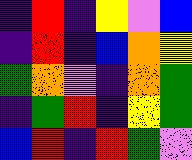[["indigo", "red", "indigo", "yellow", "violet", "blue"], ["indigo", "red", "indigo", "blue", "orange", "yellow"], ["green", "orange", "violet", "indigo", "orange", "green"], ["indigo", "green", "red", "indigo", "yellow", "green"], ["blue", "red", "indigo", "red", "green", "violet"]]